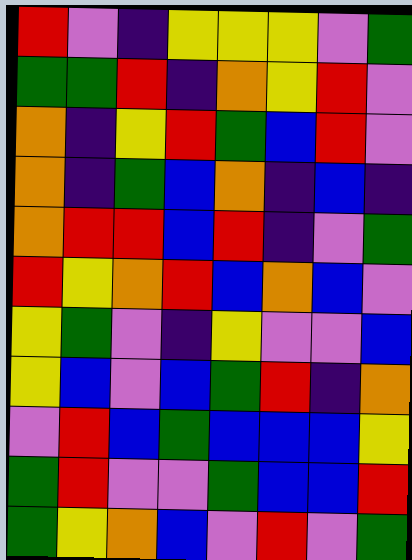[["red", "violet", "indigo", "yellow", "yellow", "yellow", "violet", "green"], ["green", "green", "red", "indigo", "orange", "yellow", "red", "violet"], ["orange", "indigo", "yellow", "red", "green", "blue", "red", "violet"], ["orange", "indigo", "green", "blue", "orange", "indigo", "blue", "indigo"], ["orange", "red", "red", "blue", "red", "indigo", "violet", "green"], ["red", "yellow", "orange", "red", "blue", "orange", "blue", "violet"], ["yellow", "green", "violet", "indigo", "yellow", "violet", "violet", "blue"], ["yellow", "blue", "violet", "blue", "green", "red", "indigo", "orange"], ["violet", "red", "blue", "green", "blue", "blue", "blue", "yellow"], ["green", "red", "violet", "violet", "green", "blue", "blue", "red"], ["green", "yellow", "orange", "blue", "violet", "red", "violet", "green"]]